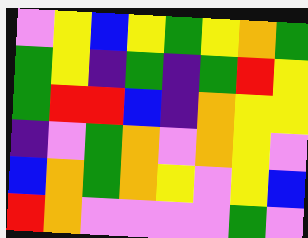[["violet", "yellow", "blue", "yellow", "green", "yellow", "orange", "green"], ["green", "yellow", "indigo", "green", "indigo", "green", "red", "yellow"], ["green", "red", "red", "blue", "indigo", "orange", "yellow", "yellow"], ["indigo", "violet", "green", "orange", "violet", "orange", "yellow", "violet"], ["blue", "orange", "green", "orange", "yellow", "violet", "yellow", "blue"], ["red", "orange", "violet", "violet", "violet", "violet", "green", "violet"]]